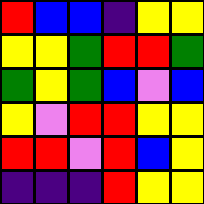[["red", "blue", "blue", "indigo", "yellow", "yellow"], ["yellow", "yellow", "green", "red", "red", "green"], ["green", "yellow", "green", "blue", "violet", "blue"], ["yellow", "violet", "red", "red", "yellow", "yellow"], ["red", "red", "violet", "red", "blue", "yellow"], ["indigo", "indigo", "indigo", "red", "yellow", "yellow"]]